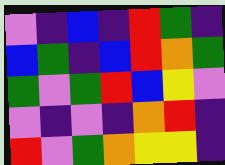[["violet", "indigo", "blue", "indigo", "red", "green", "indigo"], ["blue", "green", "indigo", "blue", "red", "orange", "green"], ["green", "violet", "green", "red", "blue", "yellow", "violet"], ["violet", "indigo", "violet", "indigo", "orange", "red", "indigo"], ["red", "violet", "green", "orange", "yellow", "yellow", "indigo"]]